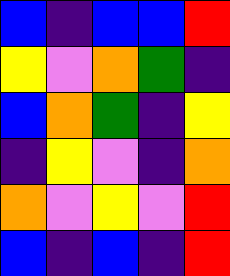[["blue", "indigo", "blue", "blue", "red"], ["yellow", "violet", "orange", "green", "indigo"], ["blue", "orange", "green", "indigo", "yellow"], ["indigo", "yellow", "violet", "indigo", "orange"], ["orange", "violet", "yellow", "violet", "red"], ["blue", "indigo", "blue", "indigo", "red"]]